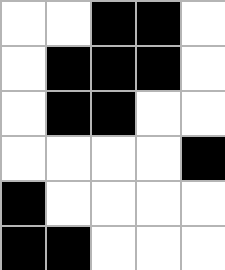[["white", "white", "black", "black", "white"], ["white", "black", "black", "black", "white"], ["white", "black", "black", "white", "white"], ["white", "white", "white", "white", "black"], ["black", "white", "white", "white", "white"], ["black", "black", "white", "white", "white"]]